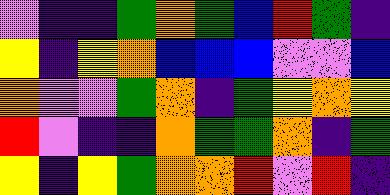[["violet", "indigo", "indigo", "green", "orange", "green", "blue", "red", "green", "indigo"], ["yellow", "indigo", "yellow", "orange", "blue", "blue", "blue", "violet", "violet", "blue"], ["orange", "violet", "violet", "green", "orange", "indigo", "green", "yellow", "orange", "yellow"], ["red", "violet", "indigo", "indigo", "orange", "green", "green", "orange", "indigo", "green"], ["yellow", "indigo", "yellow", "green", "orange", "orange", "red", "violet", "red", "indigo"]]